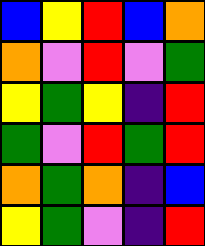[["blue", "yellow", "red", "blue", "orange"], ["orange", "violet", "red", "violet", "green"], ["yellow", "green", "yellow", "indigo", "red"], ["green", "violet", "red", "green", "red"], ["orange", "green", "orange", "indigo", "blue"], ["yellow", "green", "violet", "indigo", "red"]]